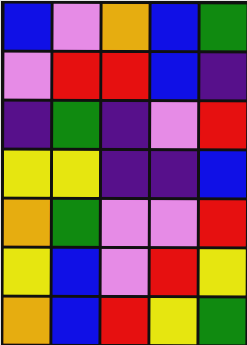[["blue", "violet", "orange", "blue", "green"], ["violet", "red", "red", "blue", "indigo"], ["indigo", "green", "indigo", "violet", "red"], ["yellow", "yellow", "indigo", "indigo", "blue"], ["orange", "green", "violet", "violet", "red"], ["yellow", "blue", "violet", "red", "yellow"], ["orange", "blue", "red", "yellow", "green"]]